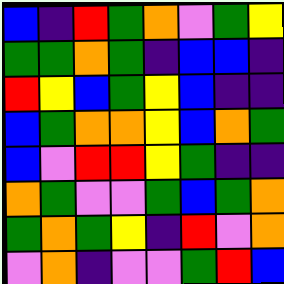[["blue", "indigo", "red", "green", "orange", "violet", "green", "yellow"], ["green", "green", "orange", "green", "indigo", "blue", "blue", "indigo"], ["red", "yellow", "blue", "green", "yellow", "blue", "indigo", "indigo"], ["blue", "green", "orange", "orange", "yellow", "blue", "orange", "green"], ["blue", "violet", "red", "red", "yellow", "green", "indigo", "indigo"], ["orange", "green", "violet", "violet", "green", "blue", "green", "orange"], ["green", "orange", "green", "yellow", "indigo", "red", "violet", "orange"], ["violet", "orange", "indigo", "violet", "violet", "green", "red", "blue"]]